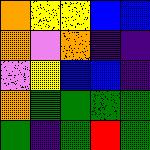[["orange", "yellow", "yellow", "blue", "blue"], ["orange", "violet", "orange", "indigo", "indigo"], ["violet", "yellow", "blue", "blue", "indigo"], ["orange", "green", "green", "green", "green"], ["green", "indigo", "green", "red", "green"]]